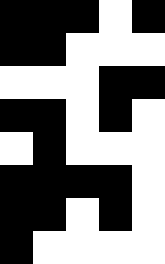[["black", "black", "black", "white", "black"], ["black", "black", "white", "white", "white"], ["white", "white", "white", "black", "black"], ["black", "black", "white", "black", "white"], ["white", "black", "white", "white", "white"], ["black", "black", "black", "black", "white"], ["black", "black", "white", "black", "white"], ["black", "white", "white", "white", "white"]]